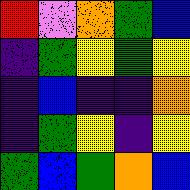[["red", "violet", "orange", "green", "blue"], ["indigo", "green", "yellow", "green", "yellow"], ["indigo", "blue", "indigo", "indigo", "orange"], ["indigo", "green", "yellow", "indigo", "yellow"], ["green", "blue", "green", "orange", "blue"]]